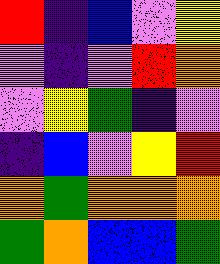[["red", "indigo", "blue", "violet", "yellow"], ["violet", "indigo", "violet", "red", "orange"], ["violet", "yellow", "green", "indigo", "violet"], ["indigo", "blue", "violet", "yellow", "red"], ["orange", "green", "orange", "orange", "orange"], ["green", "orange", "blue", "blue", "green"]]